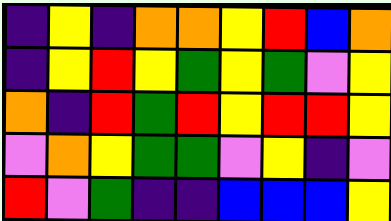[["indigo", "yellow", "indigo", "orange", "orange", "yellow", "red", "blue", "orange"], ["indigo", "yellow", "red", "yellow", "green", "yellow", "green", "violet", "yellow"], ["orange", "indigo", "red", "green", "red", "yellow", "red", "red", "yellow"], ["violet", "orange", "yellow", "green", "green", "violet", "yellow", "indigo", "violet"], ["red", "violet", "green", "indigo", "indigo", "blue", "blue", "blue", "yellow"]]